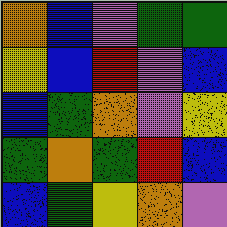[["orange", "blue", "violet", "green", "green"], ["yellow", "blue", "red", "violet", "blue"], ["blue", "green", "orange", "violet", "yellow"], ["green", "orange", "green", "red", "blue"], ["blue", "green", "yellow", "orange", "violet"]]